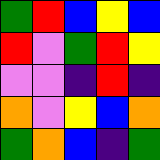[["green", "red", "blue", "yellow", "blue"], ["red", "violet", "green", "red", "yellow"], ["violet", "violet", "indigo", "red", "indigo"], ["orange", "violet", "yellow", "blue", "orange"], ["green", "orange", "blue", "indigo", "green"]]